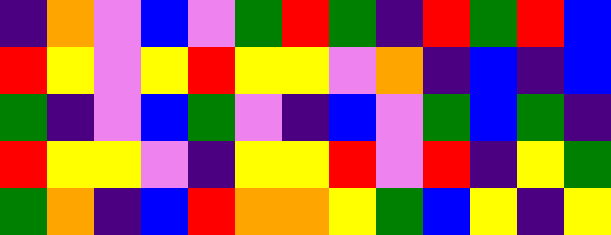[["indigo", "orange", "violet", "blue", "violet", "green", "red", "green", "indigo", "red", "green", "red", "blue"], ["red", "yellow", "violet", "yellow", "red", "yellow", "yellow", "violet", "orange", "indigo", "blue", "indigo", "blue"], ["green", "indigo", "violet", "blue", "green", "violet", "indigo", "blue", "violet", "green", "blue", "green", "indigo"], ["red", "yellow", "yellow", "violet", "indigo", "yellow", "yellow", "red", "violet", "red", "indigo", "yellow", "green"], ["green", "orange", "indigo", "blue", "red", "orange", "orange", "yellow", "green", "blue", "yellow", "indigo", "yellow"]]